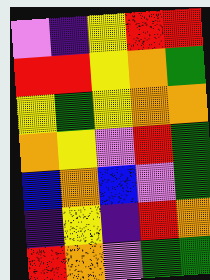[["violet", "indigo", "yellow", "red", "red"], ["red", "red", "yellow", "orange", "green"], ["yellow", "green", "yellow", "orange", "orange"], ["orange", "yellow", "violet", "red", "green"], ["blue", "orange", "blue", "violet", "green"], ["indigo", "yellow", "indigo", "red", "orange"], ["red", "orange", "violet", "green", "green"]]